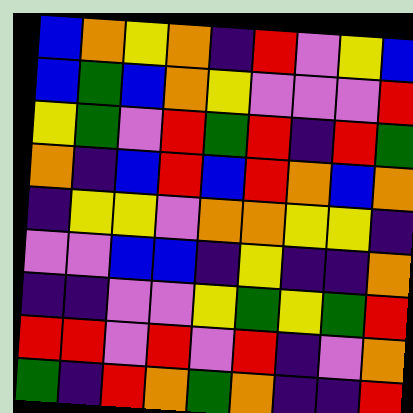[["blue", "orange", "yellow", "orange", "indigo", "red", "violet", "yellow", "blue"], ["blue", "green", "blue", "orange", "yellow", "violet", "violet", "violet", "red"], ["yellow", "green", "violet", "red", "green", "red", "indigo", "red", "green"], ["orange", "indigo", "blue", "red", "blue", "red", "orange", "blue", "orange"], ["indigo", "yellow", "yellow", "violet", "orange", "orange", "yellow", "yellow", "indigo"], ["violet", "violet", "blue", "blue", "indigo", "yellow", "indigo", "indigo", "orange"], ["indigo", "indigo", "violet", "violet", "yellow", "green", "yellow", "green", "red"], ["red", "red", "violet", "red", "violet", "red", "indigo", "violet", "orange"], ["green", "indigo", "red", "orange", "green", "orange", "indigo", "indigo", "red"]]